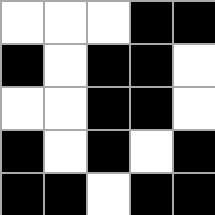[["white", "white", "white", "black", "black"], ["black", "white", "black", "black", "white"], ["white", "white", "black", "black", "white"], ["black", "white", "black", "white", "black"], ["black", "black", "white", "black", "black"]]